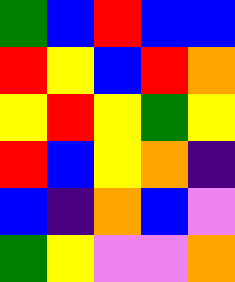[["green", "blue", "red", "blue", "blue"], ["red", "yellow", "blue", "red", "orange"], ["yellow", "red", "yellow", "green", "yellow"], ["red", "blue", "yellow", "orange", "indigo"], ["blue", "indigo", "orange", "blue", "violet"], ["green", "yellow", "violet", "violet", "orange"]]